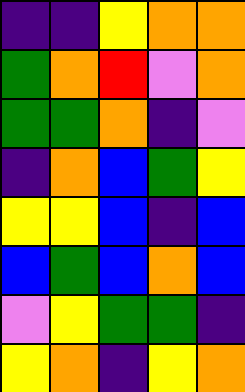[["indigo", "indigo", "yellow", "orange", "orange"], ["green", "orange", "red", "violet", "orange"], ["green", "green", "orange", "indigo", "violet"], ["indigo", "orange", "blue", "green", "yellow"], ["yellow", "yellow", "blue", "indigo", "blue"], ["blue", "green", "blue", "orange", "blue"], ["violet", "yellow", "green", "green", "indigo"], ["yellow", "orange", "indigo", "yellow", "orange"]]